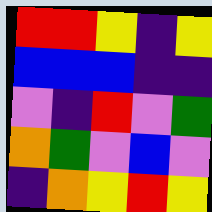[["red", "red", "yellow", "indigo", "yellow"], ["blue", "blue", "blue", "indigo", "indigo"], ["violet", "indigo", "red", "violet", "green"], ["orange", "green", "violet", "blue", "violet"], ["indigo", "orange", "yellow", "red", "yellow"]]